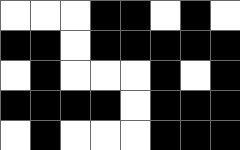[["white", "white", "white", "black", "black", "white", "black", "white"], ["black", "black", "white", "black", "black", "black", "black", "black"], ["white", "black", "white", "white", "white", "black", "white", "black"], ["black", "black", "black", "black", "white", "black", "black", "black"], ["white", "black", "white", "white", "white", "black", "black", "black"]]